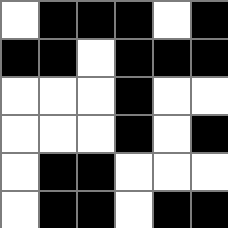[["white", "black", "black", "black", "white", "black"], ["black", "black", "white", "black", "black", "black"], ["white", "white", "white", "black", "white", "white"], ["white", "white", "white", "black", "white", "black"], ["white", "black", "black", "white", "white", "white"], ["white", "black", "black", "white", "black", "black"]]